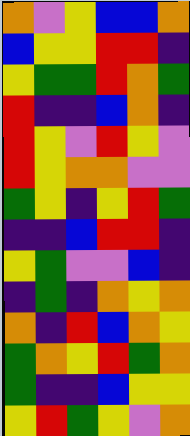[["orange", "violet", "yellow", "blue", "blue", "orange"], ["blue", "yellow", "yellow", "red", "red", "indigo"], ["yellow", "green", "green", "red", "orange", "green"], ["red", "indigo", "indigo", "blue", "orange", "indigo"], ["red", "yellow", "violet", "red", "yellow", "violet"], ["red", "yellow", "orange", "orange", "violet", "violet"], ["green", "yellow", "indigo", "yellow", "red", "green"], ["indigo", "indigo", "blue", "red", "red", "indigo"], ["yellow", "green", "violet", "violet", "blue", "indigo"], ["indigo", "green", "indigo", "orange", "yellow", "orange"], ["orange", "indigo", "red", "blue", "orange", "yellow"], ["green", "orange", "yellow", "red", "green", "orange"], ["green", "indigo", "indigo", "blue", "yellow", "yellow"], ["yellow", "red", "green", "yellow", "violet", "orange"]]